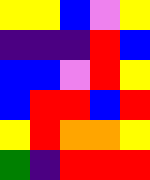[["yellow", "yellow", "blue", "violet", "yellow"], ["indigo", "indigo", "indigo", "red", "blue"], ["blue", "blue", "violet", "red", "yellow"], ["blue", "red", "red", "blue", "red"], ["yellow", "red", "orange", "orange", "yellow"], ["green", "indigo", "red", "red", "red"]]